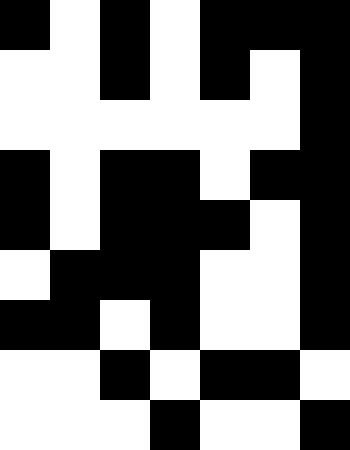[["black", "white", "black", "white", "black", "black", "black"], ["white", "white", "black", "white", "black", "white", "black"], ["white", "white", "white", "white", "white", "white", "black"], ["black", "white", "black", "black", "white", "black", "black"], ["black", "white", "black", "black", "black", "white", "black"], ["white", "black", "black", "black", "white", "white", "black"], ["black", "black", "white", "black", "white", "white", "black"], ["white", "white", "black", "white", "black", "black", "white"], ["white", "white", "white", "black", "white", "white", "black"]]